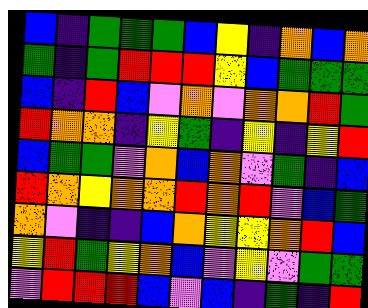[["blue", "indigo", "green", "green", "green", "blue", "yellow", "indigo", "orange", "blue", "orange"], ["green", "indigo", "green", "red", "red", "red", "yellow", "blue", "green", "green", "green"], ["blue", "indigo", "red", "blue", "violet", "orange", "violet", "orange", "orange", "red", "green"], ["red", "orange", "orange", "indigo", "yellow", "green", "indigo", "yellow", "indigo", "yellow", "red"], ["blue", "green", "green", "violet", "orange", "blue", "orange", "violet", "green", "indigo", "blue"], ["red", "orange", "yellow", "orange", "orange", "red", "orange", "red", "violet", "blue", "green"], ["orange", "violet", "indigo", "indigo", "blue", "orange", "yellow", "yellow", "orange", "red", "blue"], ["yellow", "red", "green", "yellow", "orange", "blue", "violet", "yellow", "violet", "green", "green"], ["violet", "red", "red", "red", "blue", "violet", "blue", "indigo", "green", "indigo", "red"]]